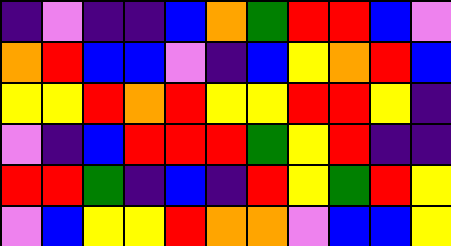[["indigo", "violet", "indigo", "indigo", "blue", "orange", "green", "red", "red", "blue", "violet"], ["orange", "red", "blue", "blue", "violet", "indigo", "blue", "yellow", "orange", "red", "blue"], ["yellow", "yellow", "red", "orange", "red", "yellow", "yellow", "red", "red", "yellow", "indigo"], ["violet", "indigo", "blue", "red", "red", "red", "green", "yellow", "red", "indigo", "indigo"], ["red", "red", "green", "indigo", "blue", "indigo", "red", "yellow", "green", "red", "yellow"], ["violet", "blue", "yellow", "yellow", "red", "orange", "orange", "violet", "blue", "blue", "yellow"]]